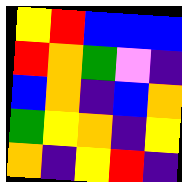[["yellow", "red", "blue", "blue", "blue"], ["red", "orange", "green", "violet", "indigo"], ["blue", "orange", "indigo", "blue", "orange"], ["green", "yellow", "orange", "indigo", "yellow"], ["orange", "indigo", "yellow", "red", "indigo"]]